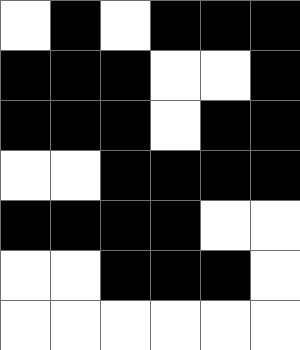[["white", "black", "white", "black", "black", "black"], ["black", "black", "black", "white", "white", "black"], ["black", "black", "black", "white", "black", "black"], ["white", "white", "black", "black", "black", "black"], ["black", "black", "black", "black", "white", "white"], ["white", "white", "black", "black", "black", "white"], ["white", "white", "white", "white", "white", "white"]]